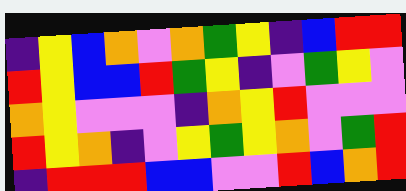[["indigo", "yellow", "blue", "orange", "violet", "orange", "green", "yellow", "indigo", "blue", "red", "red"], ["red", "yellow", "blue", "blue", "red", "green", "yellow", "indigo", "violet", "green", "yellow", "violet"], ["orange", "yellow", "violet", "violet", "violet", "indigo", "orange", "yellow", "red", "violet", "violet", "violet"], ["red", "yellow", "orange", "indigo", "violet", "yellow", "green", "yellow", "orange", "violet", "green", "red"], ["indigo", "red", "red", "red", "blue", "blue", "violet", "violet", "red", "blue", "orange", "red"]]